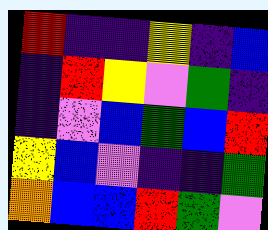[["red", "indigo", "indigo", "yellow", "indigo", "blue"], ["indigo", "red", "yellow", "violet", "green", "indigo"], ["indigo", "violet", "blue", "green", "blue", "red"], ["yellow", "blue", "violet", "indigo", "indigo", "green"], ["orange", "blue", "blue", "red", "green", "violet"]]